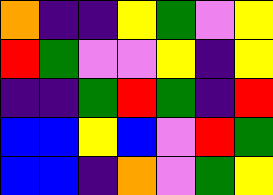[["orange", "indigo", "indigo", "yellow", "green", "violet", "yellow"], ["red", "green", "violet", "violet", "yellow", "indigo", "yellow"], ["indigo", "indigo", "green", "red", "green", "indigo", "red"], ["blue", "blue", "yellow", "blue", "violet", "red", "green"], ["blue", "blue", "indigo", "orange", "violet", "green", "yellow"]]